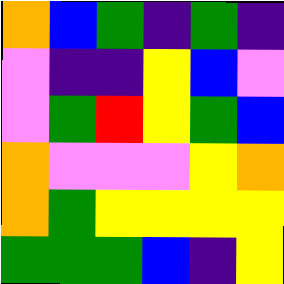[["orange", "blue", "green", "indigo", "green", "indigo"], ["violet", "indigo", "indigo", "yellow", "blue", "violet"], ["violet", "green", "red", "yellow", "green", "blue"], ["orange", "violet", "violet", "violet", "yellow", "orange"], ["orange", "green", "yellow", "yellow", "yellow", "yellow"], ["green", "green", "green", "blue", "indigo", "yellow"]]